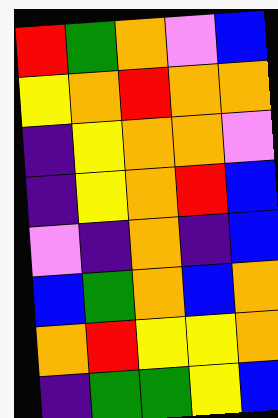[["red", "green", "orange", "violet", "blue"], ["yellow", "orange", "red", "orange", "orange"], ["indigo", "yellow", "orange", "orange", "violet"], ["indigo", "yellow", "orange", "red", "blue"], ["violet", "indigo", "orange", "indigo", "blue"], ["blue", "green", "orange", "blue", "orange"], ["orange", "red", "yellow", "yellow", "orange"], ["indigo", "green", "green", "yellow", "blue"]]